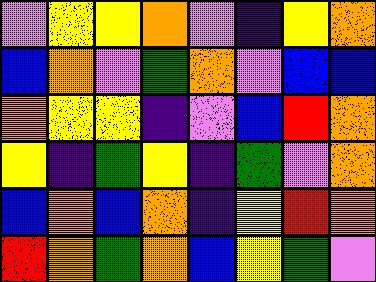[["violet", "yellow", "yellow", "orange", "violet", "indigo", "yellow", "orange"], ["blue", "orange", "violet", "green", "orange", "violet", "blue", "blue"], ["orange", "yellow", "yellow", "indigo", "violet", "blue", "red", "orange"], ["yellow", "indigo", "green", "yellow", "indigo", "green", "violet", "orange"], ["blue", "orange", "blue", "orange", "indigo", "yellow", "red", "orange"], ["red", "orange", "green", "orange", "blue", "yellow", "green", "violet"]]